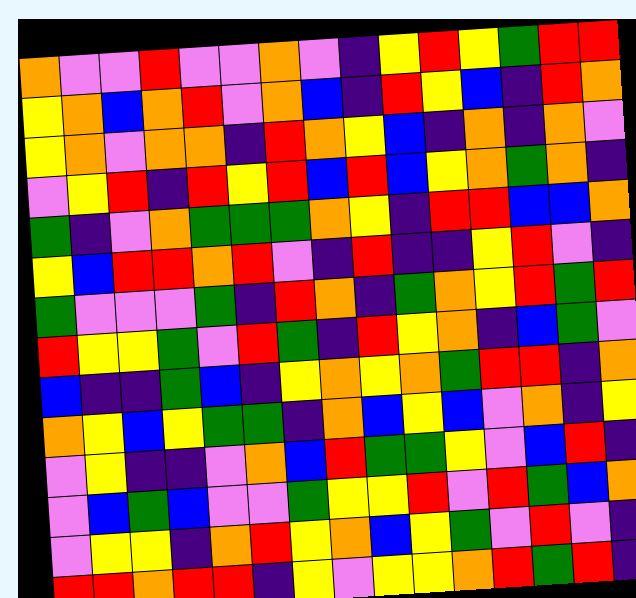[["orange", "violet", "violet", "red", "violet", "violet", "orange", "violet", "indigo", "yellow", "red", "yellow", "green", "red", "red"], ["yellow", "orange", "blue", "orange", "red", "violet", "orange", "blue", "indigo", "red", "yellow", "blue", "indigo", "red", "orange"], ["yellow", "orange", "violet", "orange", "orange", "indigo", "red", "orange", "yellow", "blue", "indigo", "orange", "indigo", "orange", "violet"], ["violet", "yellow", "red", "indigo", "red", "yellow", "red", "blue", "red", "blue", "yellow", "orange", "green", "orange", "indigo"], ["green", "indigo", "violet", "orange", "green", "green", "green", "orange", "yellow", "indigo", "red", "red", "blue", "blue", "orange"], ["yellow", "blue", "red", "red", "orange", "red", "violet", "indigo", "red", "indigo", "indigo", "yellow", "red", "violet", "indigo"], ["green", "violet", "violet", "violet", "green", "indigo", "red", "orange", "indigo", "green", "orange", "yellow", "red", "green", "red"], ["red", "yellow", "yellow", "green", "violet", "red", "green", "indigo", "red", "yellow", "orange", "indigo", "blue", "green", "violet"], ["blue", "indigo", "indigo", "green", "blue", "indigo", "yellow", "orange", "yellow", "orange", "green", "red", "red", "indigo", "orange"], ["orange", "yellow", "blue", "yellow", "green", "green", "indigo", "orange", "blue", "yellow", "blue", "violet", "orange", "indigo", "yellow"], ["violet", "yellow", "indigo", "indigo", "violet", "orange", "blue", "red", "green", "green", "yellow", "violet", "blue", "red", "indigo"], ["violet", "blue", "green", "blue", "violet", "violet", "green", "yellow", "yellow", "red", "violet", "red", "green", "blue", "orange"], ["violet", "yellow", "yellow", "indigo", "orange", "red", "yellow", "orange", "blue", "yellow", "green", "violet", "red", "violet", "indigo"], ["red", "red", "orange", "red", "red", "indigo", "yellow", "violet", "yellow", "yellow", "orange", "red", "green", "red", "indigo"]]